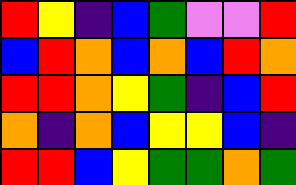[["red", "yellow", "indigo", "blue", "green", "violet", "violet", "red"], ["blue", "red", "orange", "blue", "orange", "blue", "red", "orange"], ["red", "red", "orange", "yellow", "green", "indigo", "blue", "red"], ["orange", "indigo", "orange", "blue", "yellow", "yellow", "blue", "indigo"], ["red", "red", "blue", "yellow", "green", "green", "orange", "green"]]